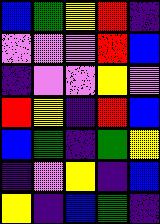[["blue", "green", "yellow", "red", "indigo"], ["violet", "violet", "violet", "red", "blue"], ["indigo", "violet", "violet", "yellow", "violet"], ["red", "yellow", "indigo", "red", "blue"], ["blue", "green", "indigo", "green", "yellow"], ["indigo", "violet", "yellow", "indigo", "blue"], ["yellow", "indigo", "blue", "green", "indigo"]]